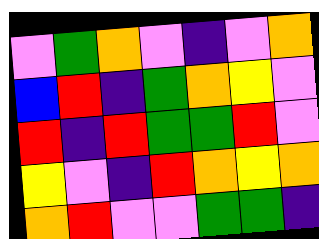[["violet", "green", "orange", "violet", "indigo", "violet", "orange"], ["blue", "red", "indigo", "green", "orange", "yellow", "violet"], ["red", "indigo", "red", "green", "green", "red", "violet"], ["yellow", "violet", "indigo", "red", "orange", "yellow", "orange"], ["orange", "red", "violet", "violet", "green", "green", "indigo"]]